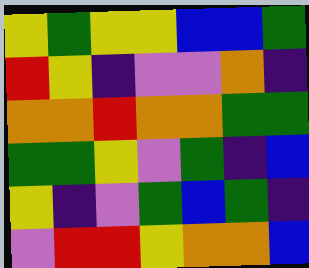[["yellow", "green", "yellow", "yellow", "blue", "blue", "green"], ["red", "yellow", "indigo", "violet", "violet", "orange", "indigo"], ["orange", "orange", "red", "orange", "orange", "green", "green"], ["green", "green", "yellow", "violet", "green", "indigo", "blue"], ["yellow", "indigo", "violet", "green", "blue", "green", "indigo"], ["violet", "red", "red", "yellow", "orange", "orange", "blue"]]